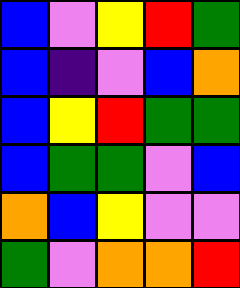[["blue", "violet", "yellow", "red", "green"], ["blue", "indigo", "violet", "blue", "orange"], ["blue", "yellow", "red", "green", "green"], ["blue", "green", "green", "violet", "blue"], ["orange", "blue", "yellow", "violet", "violet"], ["green", "violet", "orange", "orange", "red"]]